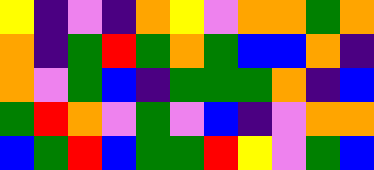[["yellow", "indigo", "violet", "indigo", "orange", "yellow", "violet", "orange", "orange", "green", "orange"], ["orange", "indigo", "green", "red", "green", "orange", "green", "blue", "blue", "orange", "indigo"], ["orange", "violet", "green", "blue", "indigo", "green", "green", "green", "orange", "indigo", "blue"], ["green", "red", "orange", "violet", "green", "violet", "blue", "indigo", "violet", "orange", "orange"], ["blue", "green", "red", "blue", "green", "green", "red", "yellow", "violet", "green", "blue"]]